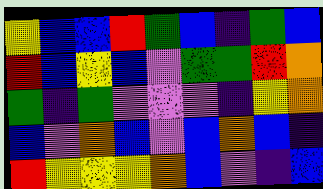[["yellow", "blue", "blue", "red", "green", "blue", "indigo", "green", "blue"], ["red", "blue", "yellow", "blue", "violet", "green", "green", "red", "orange"], ["green", "indigo", "green", "violet", "violet", "violet", "indigo", "yellow", "orange"], ["blue", "violet", "orange", "blue", "violet", "blue", "orange", "blue", "indigo"], ["red", "yellow", "yellow", "yellow", "orange", "blue", "violet", "indigo", "blue"]]